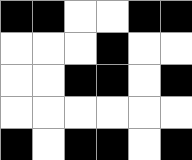[["black", "black", "white", "white", "black", "black"], ["white", "white", "white", "black", "white", "white"], ["white", "white", "black", "black", "white", "black"], ["white", "white", "white", "white", "white", "white"], ["black", "white", "black", "black", "white", "black"]]